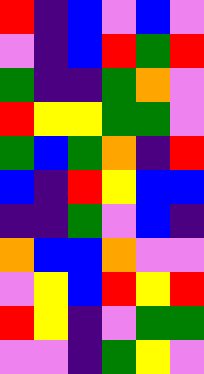[["red", "indigo", "blue", "violet", "blue", "violet"], ["violet", "indigo", "blue", "red", "green", "red"], ["green", "indigo", "indigo", "green", "orange", "violet"], ["red", "yellow", "yellow", "green", "green", "violet"], ["green", "blue", "green", "orange", "indigo", "red"], ["blue", "indigo", "red", "yellow", "blue", "blue"], ["indigo", "indigo", "green", "violet", "blue", "indigo"], ["orange", "blue", "blue", "orange", "violet", "violet"], ["violet", "yellow", "blue", "red", "yellow", "red"], ["red", "yellow", "indigo", "violet", "green", "green"], ["violet", "violet", "indigo", "green", "yellow", "violet"]]